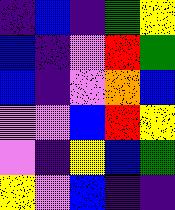[["indigo", "blue", "indigo", "green", "yellow"], ["blue", "indigo", "violet", "red", "green"], ["blue", "indigo", "violet", "orange", "blue"], ["violet", "violet", "blue", "red", "yellow"], ["violet", "indigo", "yellow", "blue", "green"], ["yellow", "violet", "blue", "indigo", "indigo"]]